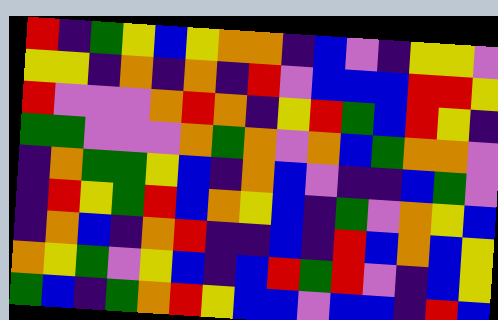[["red", "indigo", "green", "yellow", "blue", "yellow", "orange", "orange", "indigo", "blue", "violet", "indigo", "yellow", "yellow", "violet"], ["yellow", "yellow", "indigo", "orange", "indigo", "orange", "indigo", "red", "violet", "blue", "blue", "blue", "red", "red", "yellow"], ["red", "violet", "violet", "violet", "orange", "red", "orange", "indigo", "yellow", "red", "green", "blue", "red", "yellow", "indigo"], ["green", "green", "violet", "violet", "violet", "orange", "green", "orange", "violet", "orange", "blue", "green", "orange", "orange", "violet"], ["indigo", "orange", "green", "green", "yellow", "blue", "indigo", "orange", "blue", "violet", "indigo", "indigo", "blue", "green", "violet"], ["indigo", "red", "yellow", "green", "red", "blue", "orange", "yellow", "blue", "indigo", "green", "violet", "orange", "yellow", "blue"], ["indigo", "orange", "blue", "indigo", "orange", "red", "indigo", "indigo", "blue", "indigo", "red", "blue", "orange", "blue", "yellow"], ["orange", "yellow", "green", "violet", "yellow", "blue", "indigo", "blue", "red", "green", "red", "violet", "indigo", "blue", "yellow"], ["green", "blue", "indigo", "green", "orange", "red", "yellow", "blue", "blue", "violet", "blue", "blue", "indigo", "red", "blue"]]